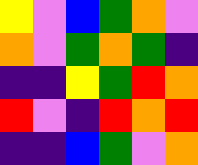[["yellow", "violet", "blue", "green", "orange", "violet"], ["orange", "violet", "green", "orange", "green", "indigo"], ["indigo", "indigo", "yellow", "green", "red", "orange"], ["red", "violet", "indigo", "red", "orange", "red"], ["indigo", "indigo", "blue", "green", "violet", "orange"]]